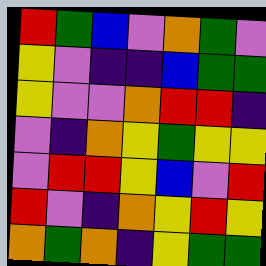[["red", "green", "blue", "violet", "orange", "green", "violet"], ["yellow", "violet", "indigo", "indigo", "blue", "green", "green"], ["yellow", "violet", "violet", "orange", "red", "red", "indigo"], ["violet", "indigo", "orange", "yellow", "green", "yellow", "yellow"], ["violet", "red", "red", "yellow", "blue", "violet", "red"], ["red", "violet", "indigo", "orange", "yellow", "red", "yellow"], ["orange", "green", "orange", "indigo", "yellow", "green", "green"]]